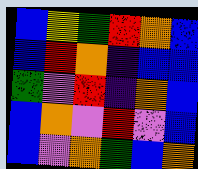[["blue", "yellow", "green", "red", "orange", "blue"], ["blue", "red", "orange", "indigo", "blue", "blue"], ["green", "violet", "red", "indigo", "orange", "blue"], ["blue", "orange", "violet", "red", "violet", "blue"], ["blue", "violet", "orange", "green", "blue", "orange"]]